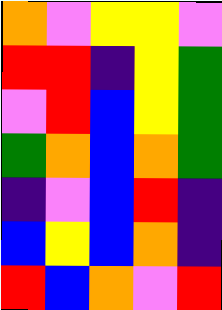[["orange", "violet", "yellow", "yellow", "violet"], ["red", "red", "indigo", "yellow", "green"], ["violet", "red", "blue", "yellow", "green"], ["green", "orange", "blue", "orange", "green"], ["indigo", "violet", "blue", "red", "indigo"], ["blue", "yellow", "blue", "orange", "indigo"], ["red", "blue", "orange", "violet", "red"]]